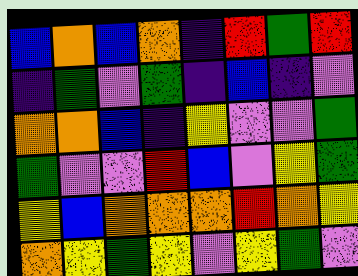[["blue", "orange", "blue", "orange", "indigo", "red", "green", "red"], ["indigo", "green", "violet", "green", "indigo", "blue", "indigo", "violet"], ["orange", "orange", "blue", "indigo", "yellow", "violet", "violet", "green"], ["green", "violet", "violet", "red", "blue", "violet", "yellow", "green"], ["yellow", "blue", "orange", "orange", "orange", "red", "orange", "yellow"], ["orange", "yellow", "green", "yellow", "violet", "yellow", "green", "violet"]]